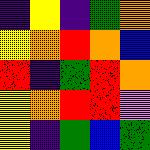[["indigo", "yellow", "indigo", "green", "orange"], ["yellow", "orange", "red", "orange", "blue"], ["red", "indigo", "green", "red", "orange"], ["yellow", "orange", "red", "red", "violet"], ["yellow", "indigo", "green", "blue", "green"]]